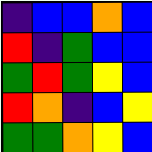[["indigo", "blue", "blue", "orange", "blue"], ["red", "indigo", "green", "blue", "blue"], ["green", "red", "green", "yellow", "blue"], ["red", "orange", "indigo", "blue", "yellow"], ["green", "green", "orange", "yellow", "blue"]]